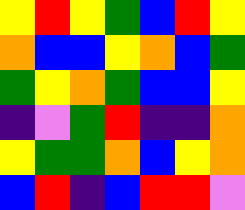[["yellow", "red", "yellow", "green", "blue", "red", "yellow"], ["orange", "blue", "blue", "yellow", "orange", "blue", "green"], ["green", "yellow", "orange", "green", "blue", "blue", "yellow"], ["indigo", "violet", "green", "red", "indigo", "indigo", "orange"], ["yellow", "green", "green", "orange", "blue", "yellow", "orange"], ["blue", "red", "indigo", "blue", "red", "red", "violet"]]